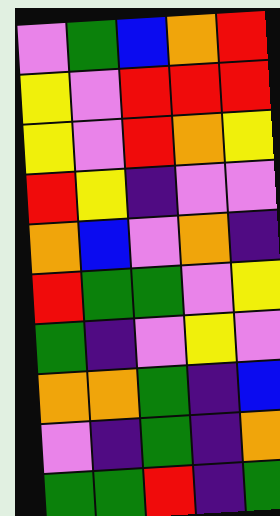[["violet", "green", "blue", "orange", "red"], ["yellow", "violet", "red", "red", "red"], ["yellow", "violet", "red", "orange", "yellow"], ["red", "yellow", "indigo", "violet", "violet"], ["orange", "blue", "violet", "orange", "indigo"], ["red", "green", "green", "violet", "yellow"], ["green", "indigo", "violet", "yellow", "violet"], ["orange", "orange", "green", "indigo", "blue"], ["violet", "indigo", "green", "indigo", "orange"], ["green", "green", "red", "indigo", "green"]]